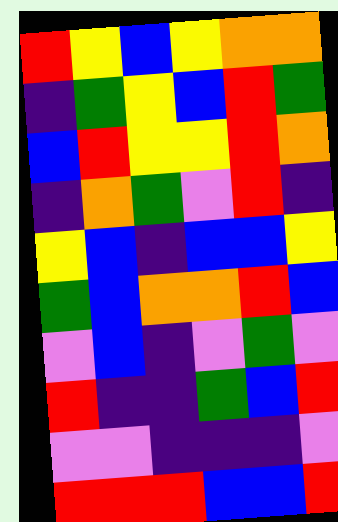[["red", "yellow", "blue", "yellow", "orange", "orange"], ["indigo", "green", "yellow", "blue", "red", "green"], ["blue", "red", "yellow", "yellow", "red", "orange"], ["indigo", "orange", "green", "violet", "red", "indigo"], ["yellow", "blue", "indigo", "blue", "blue", "yellow"], ["green", "blue", "orange", "orange", "red", "blue"], ["violet", "blue", "indigo", "violet", "green", "violet"], ["red", "indigo", "indigo", "green", "blue", "red"], ["violet", "violet", "indigo", "indigo", "indigo", "violet"], ["red", "red", "red", "blue", "blue", "red"]]